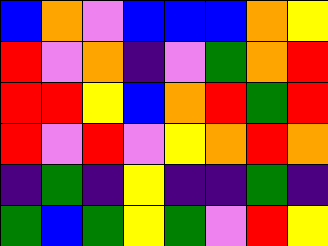[["blue", "orange", "violet", "blue", "blue", "blue", "orange", "yellow"], ["red", "violet", "orange", "indigo", "violet", "green", "orange", "red"], ["red", "red", "yellow", "blue", "orange", "red", "green", "red"], ["red", "violet", "red", "violet", "yellow", "orange", "red", "orange"], ["indigo", "green", "indigo", "yellow", "indigo", "indigo", "green", "indigo"], ["green", "blue", "green", "yellow", "green", "violet", "red", "yellow"]]